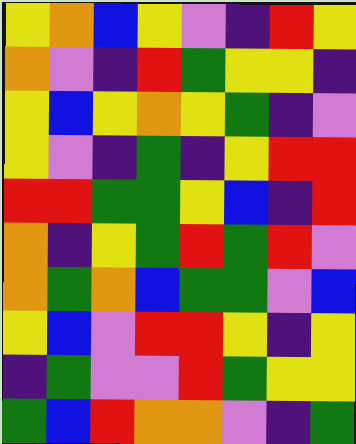[["yellow", "orange", "blue", "yellow", "violet", "indigo", "red", "yellow"], ["orange", "violet", "indigo", "red", "green", "yellow", "yellow", "indigo"], ["yellow", "blue", "yellow", "orange", "yellow", "green", "indigo", "violet"], ["yellow", "violet", "indigo", "green", "indigo", "yellow", "red", "red"], ["red", "red", "green", "green", "yellow", "blue", "indigo", "red"], ["orange", "indigo", "yellow", "green", "red", "green", "red", "violet"], ["orange", "green", "orange", "blue", "green", "green", "violet", "blue"], ["yellow", "blue", "violet", "red", "red", "yellow", "indigo", "yellow"], ["indigo", "green", "violet", "violet", "red", "green", "yellow", "yellow"], ["green", "blue", "red", "orange", "orange", "violet", "indigo", "green"]]